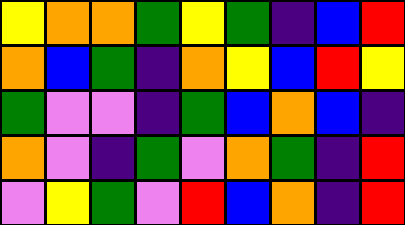[["yellow", "orange", "orange", "green", "yellow", "green", "indigo", "blue", "red"], ["orange", "blue", "green", "indigo", "orange", "yellow", "blue", "red", "yellow"], ["green", "violet", "violet", "indigo", "green", "blue", "orange", "blue", "indigo"], ["orange", "violet", "indigo", "green", "violet", "orange", "green", "indigo", "red"], ["violet", "yellow", "green", "violet", "red", "blue", "orange", "indigo", "red"]]